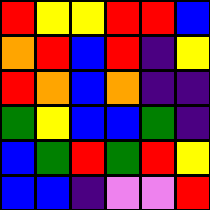[["red", "yellow", "yellow", "red", "red", "blue"], ["orange", "red", "blue", "red", "indigo", "yellow"], ["red", "orange", "blue", "orange", "indigo", "indigo"], ["green", "yellow", "blue", "blue", "green", "indigo"], ["blue", "green", "red", "green", "red", "yellow"], ["blue", "blue", "indigo", "violet", "violet", "red"]]